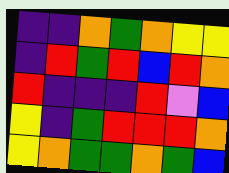[["indigo", "indigo", "orange", "green", "orange", "yellow", "yellow"], ["indigo", "red", "green", "red", "blue", "red", "orange"], ["red", "indigo", "indigo", "indigo", "red", "violet", "blue"], ["yellow", "indigo", "green", "red", "red", "red", "orange"], ["yellow", "orange", "green", "green", "orange", "green", "blue"]]